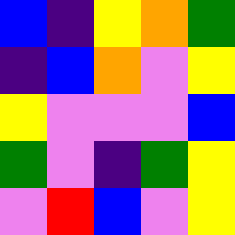[["blue", "indigo", "yellow", "orange", "green"], ["indigo", "blue", "orange", "violet", "yellow"], ["yellow", "violet", "violet", "violet", "blue"], ["green", "violet", "indigo", "green", "yellow"], ["violet", "red", "blue", "violet", "yellow"]]